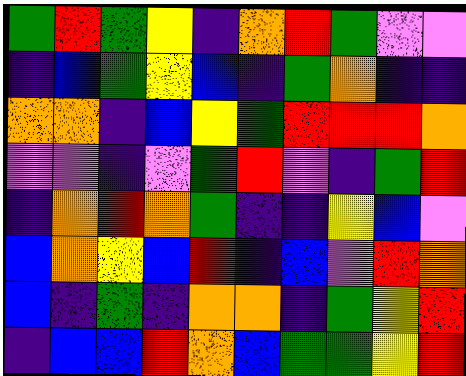[["green", "red", "green", "yellow", "indigo", "orange", "red", "green", "violet", "violet"], ["indigo", "blue", "green", "yellow", "blue", "indigo", "green", "orange", "indigo", "indigo"], ["orange", "orange", "indigo", "blue", "yellow", "green", "red", "red", "red", "orange"], ["violet", "violet", "indigo", "violet", "green", "red", "violet", "indigo", "green", "red"], ["indigo", "orange", "red", "orange", "green", "indigo", "indigo", "yellow", "blue", "violet"], ["blue", "orange", "yellow", "blue", "red", "indigo", "blue", "violet", "red", "orange"], ["blue", "indigo", "green", "indigo", "orange", "orange", "indigo", "green", "yellow", "red"], ["indigo", "blue", "blue", "red", "orange", "blue", "green", "green", "yellow", "red"]]